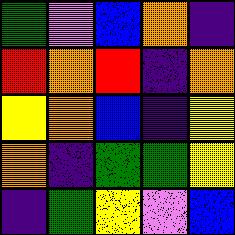[["green", "violet", "blue", "orange", "indigo"], ["red", "orange", "red", "indigo", "orange"], ["yellow", "orange", "blue", "indigo", "yellow"], ["orange", "indigo", "green", "green", "yellow"], ["indigo", "green", "yellow", "violet", "blue"]]